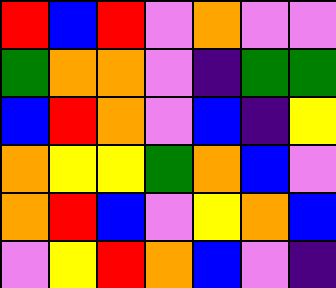[["red", "blue", "red", "violet", "orange", "violet", "violet"], ["green", "orange", "orange", "violet", "indigo", "green", "green"], ["blue", "red", "orange", "violet", "blue", "indigo", "yellow"], ["orange", "yellow", "yellow", "green", "orange", "blue", "violet"], ["orange", "red", "blue", "violet", "yellow", "orange", "blue"], ["violet", "yellow", "red", "orange", "blue", "violet", "indigo"]]